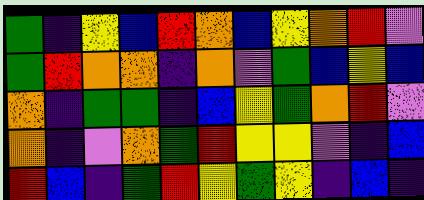[["green", "indigo", "yellow", "blue", "red", "orange", "blue", "yellow", "orange", "red", "violet"], ["green", "red", "orange", "orange", "indigo", "orange", "violet", "green", "blue", "yellow", "blue"], ["orange", "indigo", "green", "green", "indigo", "blue", "yellow", "green", "orange", "red", "violet"], ["orange", "indigo", "violet", "orange", "green", "red", "yellow", "yellow", "violet", "indigo", "blue"], ["red", "blue", "indigo", "green", "red", "yellow", "green", "yellow", "indigo", "blue", "indigo"]]